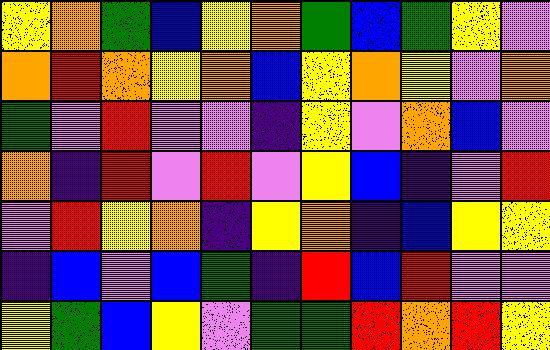[["yellow", "orange", "green", "blue", "yellow", "orange", "green", "blue", "green", "yellow", "violet"], ["orange", "red", "orange", "yellow", "orange", "blue", "yellow", "orange", "yellow", "violet", "orange"], ["green", "violet", "red", "violet", "violet", "indigo", "yellow", "violet", "orange", "blue", "violet"], ["orange", "indigo", "red", "violet", "red", "violet", "yellow", "blue", "indigo", "violet", "red"], ["violet", "red", "yellow", "orange", "indigo", "yellow", "orange", "indigo", "blue", "yellow", "yellow"], ["indigo", "blue", "violet", "blue", "green", "indigo", "red", "blue", "red", "violet", "violet"], ["yellow", "green", "blue", "yellow", "violet", "green", "green", "red", "orange", "red", "yellow"]]